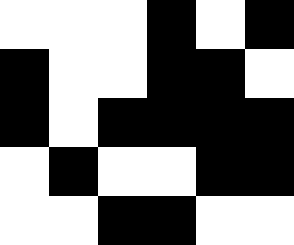[["white", "white", "white", "black", "white", "black"], ["black", "white", "white", "black", "black", "white"], ["black", "white", "black", "black", "black", "black"], ["white", "black", "white", "white", "black", "black"], ["white", "white", "black", "black", "white", "white"]]